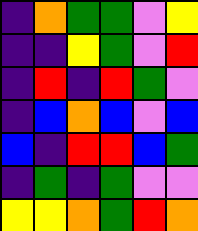[["indigo", "orange", "green", "green", "violet", "yellow"], ["indigo", "indigo", "yellow", "green", "violet", "red"], ["indigo", "red", "indigo", "red", "green", "violet"], ["indigo", "blue", "orange", "blue", "violet", "blue"], ["blue", "indigo", "red", "red", "blue", "green"], ["indigo", "green", "indigo", "green", "violet", "violet"], ["yellow", "yellow", "orange", "green", "red", "orange"]]